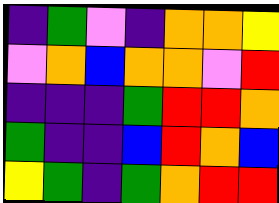[["indigo", "green", "violet", "indigo", "orange", "orange", "yellow"], ["violet", "orange", "blue", "orange", "orange", "violet", "red"], ["indigo", "indigo", "indigo", "green", "red", "red", "orange"], ["green", "indigo", "indigo", "blue", "red", "orange", "blue"], ["yellow", "green", "indigo", "green", "orange", "red", "red"]]